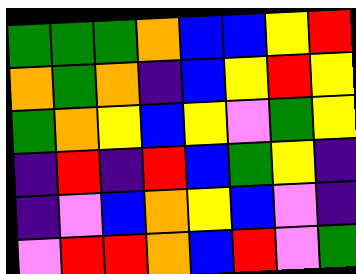[["green", "green", "green", "orange", "blue", "blue", "yellow", "red"], ["orange", "green", "orange", "indigo", "blue", "yellow", "red", "yellow"], ["green", "orange", "yellow", "blue", "yellow", "violet", "green", "yellow"], ["indigo", "red", "indigo", "red", "blue", "green", "yellow", "indigo"], ["indigo", "violet", "blue", "orange", "yellow", "blue", "violet", "indigo"], ["violet", "red", "red", "orange", "blue", "red", "violet", "green"]]